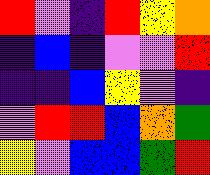[["red", "violet", "indigo", "red", "yellow", "orange"], ["indigo", "blue", "indigo", "violet", "violet", "red"], ["indigo", "indigo", "blue", "yellow", "violet", "indigo"], ["violet", "red", "red", "blue", "orange", "green"], ["yellow", "violet", "blue", "blue", "green", "red"]]